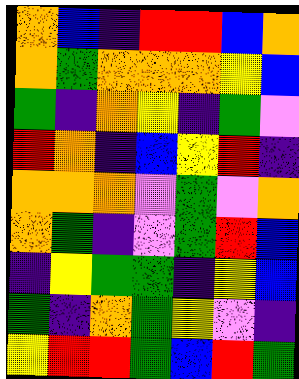[["orange", "blue", "indigo", "red", "red", "blue", "orange"], ["orange", "green", "orange", "orange", "orange", "yellow", "blue"], ["green", "indigo", "orange", "yellow", "indigo", "green", "violet"], ["red", "orange", "indigo", "blue", "yellow", "red", "indigo"], ["orange", "orange", "orange", "violet", "green", "violet", "orange"], ["orange", "green", "indigo", "violet", "green", "red", "blue"], ["indigo", "yellow", "green", "green", "indigo", "yellow", "blue"], ["green", "indigo", "orange", "green", "yellow", "violet", "indigo"], ["yellow", "red", "red", "green", "blue", "red", "green"]]